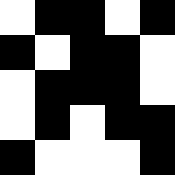[["white", "black", "black", "white", "black"], ["black", "white", "black", "black", "white"], ["white", "black", "black", "black", "white"], ["white", "black", "white", "black", "black"], ["black", "white", "white", "white", "black"]]